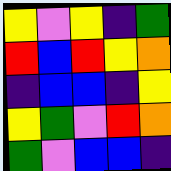[["yellow", "violet", "yellow", "indigo", "green"], ["red", "blue", "red", "yellow", "orange"], ["indigo", "blue", "blue", "indigo", "yellow"], ["yellow", "green", "violet", "red", "orange"], ["green", "violet", "blue", "blue", "indigo"]]